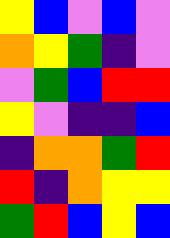[["yellow", "blue", "violet", "blue", "violet"], ["orange", "yellow", "green", "indigo", "violet"], ["violet", "green", "blue", "red", "red"], ["yellow", "violet", "indigo", "indigo", "blue"], ["indigo", "orange", "orange", "green", "red"], ["red", "indigo", "orange", "yellow", "yellow"], ["green", "red", "blue", "yellow", "blue"]]